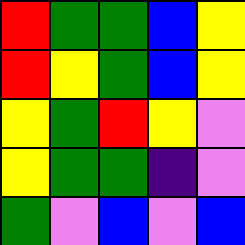[["red", "green", "green", "blue", "yellow"], ["red", "yellow", "green", "blue", "yellow"], ["yellow", "green", "red", "yellow", "violet"], ["yellow", "green", "green", "indigo", "violet"], ["green", "violet", "blue", "violet", "blue"]]